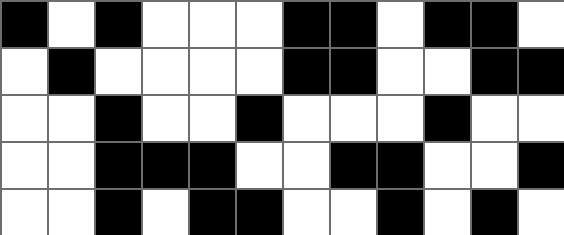[["black", "white", "black", "white", "white", "white", "black", "black", "white", "black", "black", "white"], ["white", "black", "white", "white", "white", "white", "black", "black", "white", "white", "black", "black"], ["white", "white", "black", "white", "white", "black", "white", "white", "white", "black", "white", "white"], ["white", "white", "black", "black", "black", "white", "white", "black", "black", "white", "white", "black"], ["white", "white", "black", "white", "black", "black", "white", "white", "black", "white", "black", "white"]]